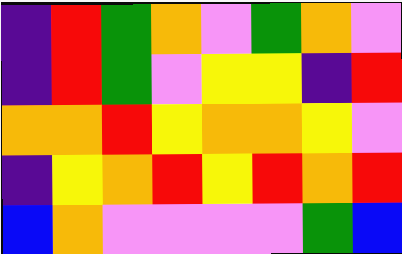[["indigo", "red", "green", "orange", "violet", "green", "orange", "violet"], ["indigo", "red", "green", "violet", "yellow", "yellow", "indigo", "red"], ["orange", "orange", "red", "yellow", "orange", "orange", "yellow", "violet"], ["indigo", "yellow", "orange", "red", "yellow", "red", "orange", "red"], ["blue", "orange", "violet", "violet", "violet", "violet", "green", "blue"]]